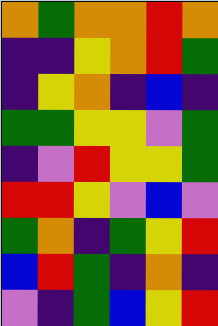[["orange", "green", "orange", "orange", "red", "orange"], ["indigo", "indigo", "yellow", "orange", "red", "green"], ["indigo", "yellow", "orange", "indigo", "blue", "indigo"], ["green", "green", "yellow", "yellow", "violet", "green"], ["indigo", "violet", "red", "yellow", "yellow", "green"], ["red", "red", "yellow", "violet", "blue", "violet"], ["green", "orange", "indigo", "green", "yellow", "red"], ["blue", "red", "green", "indigo", "orange", "indigo"], ["violet", "indigo", "green", "blue", "yellow", "red"]]